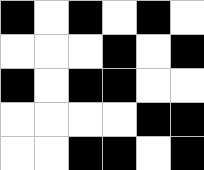[["black", "white", "black", "white", "black", "white"], ["white", "white", "white", "black", "white", "black"], ["black", "white", "black", "black", "white", "white"], ["white", "white", "white", "white", "black", "black"], ["white", "white", "black", "black", "white", "black"]]